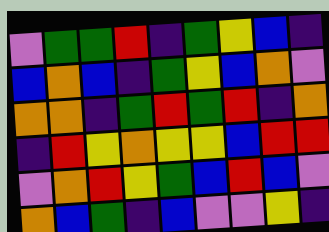[["violet", "green", "green", "red", "indigo", "green", "yellow", "blue", "indigo"], ["blue", "orange", "blue", "indigo", "green", "yellow", "blue", "orange", "violet"], ["orange", "orange", "indigo", "green", "red", "green", "red", "indigo", "orange"], ["indigo", "red", "yellow", "orange", "yellow", "yellow", "blue", "red", "red"], ["violet", "orange", "red", "yellow", "green", "blue", "red", "blue", "violet"], ["orange", "blue", "green", "indigo", "blue", "violet", "violet", "yellow", "indigo"]]